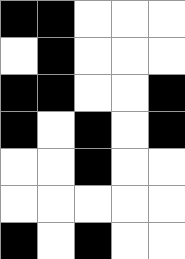[["black", "black", "white", "white", "white"], ["white", "black", "white", "white", "white"], ["black", "black", "white", "white", "black"], ["black", "white", "black", "white", "black"], ["white", "white", "black", "white", "white"], ["white", "white", "white", "white", "white"], ["black", "white", "black", "white", "white"]]